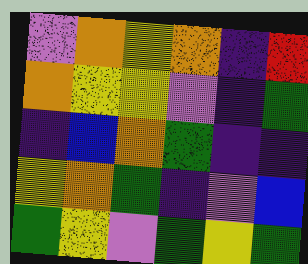[["violet", "orange", "yellow", "orange", "indigo", "red"], ["orange", "yellow", "yellow", "violet", "indigo", "green"], ["indigo", "blue", "orange", "green", "indigo", "indigo"], ["yellow", "orange", "green", "indigo", "violet", "blue"], ["green", "yellow", "violet", "green", "yellow", "green"]]